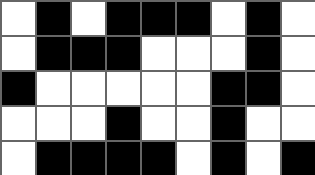[["white", "black", "white", "black", "black", "black", "white", "black", "white"], ["white", "black", "black", "black", "white", "white", "white", "black", "white"], ["black", "white", "white", "white", "white", "white", "black", "black", "white"], ["white", "white", "white", "black", "white", "white", "black", "white", "white"], ["white", "black", "black", "black", "black", "white", "black", "white", "black"]]